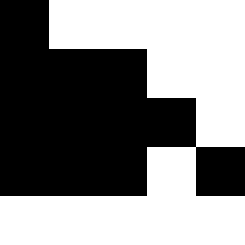[["black", "white", "white", "white", "white"], ["black", "black", "black", "white", "white"], ["black", "black", "black", "black", "white"], ["black", "black", "black", "white", "black"], ["white", "white", "white", "white", "white"]]